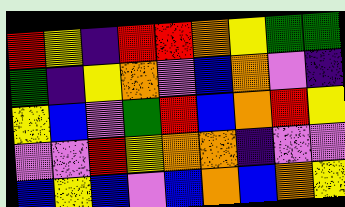[["red", "yellow", "indigo", "red", "red", "orange", "yellow", "green", "green"], ["green", "indigo", "yellow", "orange", "violet", "blue", "orange", "violet", "indigo"], ["yellow", "blue", "violet", "green", "red", "blue", "orange", "red", "yellow"], ["violet", "violet", "red", "yellow", "orange", "orange", "indigo", "violet", "violet"], ["blue", "yellow", "blue", "violet", "blue", "orange", "blue", "orange", "yellow"]]